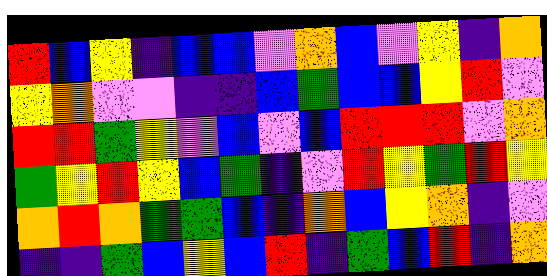[["red", "blue", "yellow", "indigo", "blue", "blue", "violet", "orange", "blue", "violet", "yellow", "indigo", "orange"], ["yellow", "orange", "violet", "violet", "indigo", "indigo", "blue", "green", "blue", "blue", "yellow", "red", "violet"], ["red", "red", "green", "yellow", "violet", "blue", "violet", "blue", "red", "red", "red", "violet", "orange"], ["green", "yellow", "red", "yellow", "blue", "green", "indigo", "violet", "red", "yellow", "green", "red", "yellow"], ["orange", "red", "orange", "green", "green", "blue", "indigo", "orange", "blue", "yellow", "orange", "indigo", "violet"], ["indigo", "indigo", "green", "blue", "yellow", "blue", "red", "indigo", "green", "blue", "red", "indigo", "orange"]]